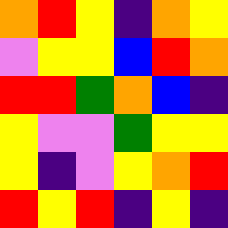[["orange", "red", "yellow", "indigo", "orange", "yellow"], ["violet", "yellow", "yellow", "blue", "red", "orange"], ["red", "red", "green", "orange", "blue", "indigo"], ["yellow", "violet", "violet", "green", "yellow", "yellow"], ["yellow", "indigo", "violet", "yellow", "orange", "red"], ["red", "yellow", "red", "indigo", "yellow", "indigo"]]